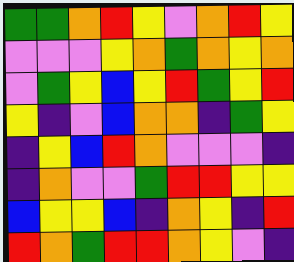[["green", "green", "orange", "red", "yellow", "violet", "orange", "red", "yellow"], ["violet", "violet", "violet", "yellow", "orange", "green", "orange", "yellow", "orange"], ["violet", "green", "yellow", "blue", "yellow", "red", "green", "yellow", "red"], ["yellow", "indigo", "violet", "blue", "orange", "orange", "indigo", "green", "yellow"], ["indigo", "yellow", "blue", "red", "orange", "violet", "violet", "violet", "indigo"], ["indigo", "orange", "violet", "violet", "green", "red", "red", "yellow", "yellow"], ["blue", "yellow", "yellow", "blue", "indigo", "orange", "yellow", "indigo", "red"], ["red", "orange", "green", "red", "red", "orange", "yellow", "violet", "indigo"]]